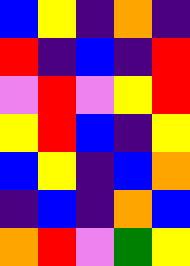[["blue", "yellow", "indigo", "orange", "indigo"], ["red", "indigo", "blue", "indigo", "red"], ["violet", "red", "violet", "yellow", "red"], ["yellow", "red", "blue", "indigo", "yellow"], ["blue", "yellow", "indigo", "blue", "orange"], ["indigo", "blue", "indigo", "orange", "blue"], ["orange", "red", "violet", "green", "yellow"]]